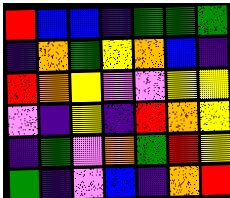[["red", "blue", "blue", "indigo", "green", "green", "green"], ["indigo", "orange", "green", "yellow", "orange", "blue", "indigo"], ["red", "orange", "yellow", "violet", "violet", "yellow", "yellow"], ["violet", "indigo", "yellow", "indigo", "red", "orange", "yellow"], ["indigo", "green", "violet", "orange", "green", "red", "yellow"], ["green", "indigo", "violet", "blue", "indigo", "orange", "red"]]